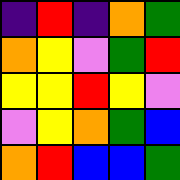[["indigo", "red", "indigo", "orange", "green"], ["orange", "yellow", "violet", "green", "red"], ["yellow", "yellow", "red", "yellow", "violet"], ["violet", "yellow", "orange", "green", "blue"], ["orange", "red", "blue", "blue", "green"]]